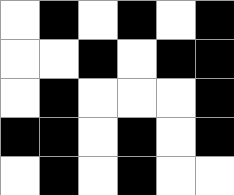[["white", "black", "white", "black", "white", "black"], ["white", "white", "black", "white", "black", "black"], ["white", "black", "white", "white", "white", "black"], ["black", "black", "white", "black", "white", "black"], ["white", "black", "white", "black", "white", "white"]]